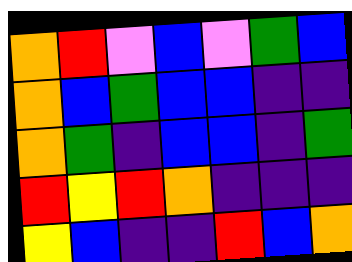[["orange", "red", "violet", "blue", "violet", "green", "blue"], ["orange", "blue", "green", "blue", "blue", "indigo", "indigo"], ["orange", "green", "indigo", "blue", "blue", "indigo", "green"], ["red", "yellow", "red", "orange", "indigo", "indigo", "indigo"], ["yellow", "blue", "indigo", "indigo", "red", "blue", "orange"]]